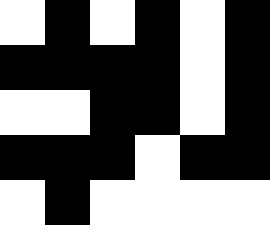[["white", "black", "white", "black", "white", "black"], ["black", "black", "black", "black", "white", "black"], ["white", "white", "black", "black", "white", "black"], ["black", "black", "black", "white", "black", "black"], ["white", "black", "white", "white", "white", "white"]]